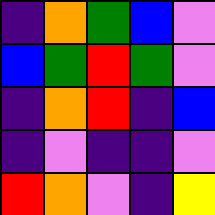[["indigo", "orange", "green", "blue", "violet"], ["blue", "green", "red", "green", "violet"], ["indigo", "orange", "red", "indigo", "blue"], ["indigo", "violet", "indigo", "indigo", "violet"], ["red", "orange", "violet", "indigo", "yellow"]]